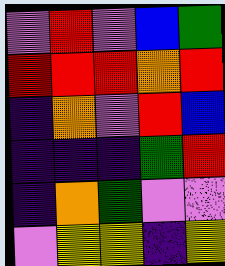[["violet", "red", "violet", "blue", "green"], ["red", "red", "red", "orange", "red"], ["indigo", "orange", "violet", "red", "blue"], ["indigo", "indigo", "indigo", "green", "red"], ["indigo", "orange", "green", "violet", "violet"], ["violet", "yellow", "yellow", "indigo", "yellow"]]